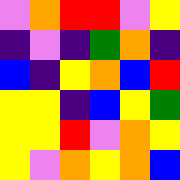[["violet", "orange", "red", "red", "violet", "yellow"], ["indigo", "violet", "indigo", "green", "orange", "indigo"], ["blue", "indigo", "yellow", "orange", "blue", "red"], ["yellow", "yellow", "indigo", "blue", "yellow", "green"], ["yellow", "yellow", "red", "violet", "orange", "yellow"], ["yellow", "violet", "orange", "yellow", "orange", "blue"]]